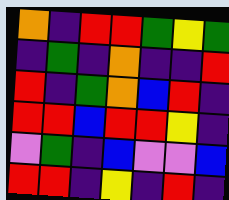[["orange", "indigo", "red", "red", "green", "yellow", "green"], ["indigo", "green", "indigo", "orange", "indigo", "indigo", "red"], ["red", "indigo", "green", "orange", "blue", "red", "indigo"], ["red", "red", "blue", "red", "red", "yellow", "indigo"], ["violet", "green", "indigo", "blue", "violet", "violet", "blue"], ["red", "red", "indigo", "yellow", "indigo", "red", "indigo"]]